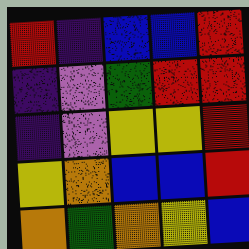[["red", "indigo", "blue", "blue", "red"], ["indigo", "violet", "green", "red", "red"], ["indigo", "violet", "yellow", "yellow", "red"], ["yellow", "orange", "blue", "blue", "red"], ["orange", "green", "orange", "yellow", "blue"]]